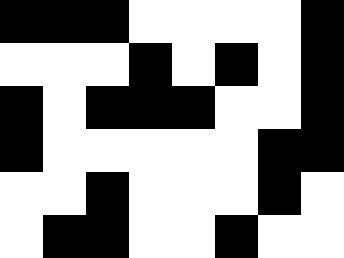[["black", "black", "black", "white", "white", "white", "white", "black"], ["white", "white", "white", "black", "white", "black", "white", "black"], ["black", "white", "black", "black", "black", "white", "white", "black"], ["black", "white", "white", "white", "white", "white", "black", "black"], ["white", "white", "black", "white", "white", "white", "black", "white"], ["white", "black", "black", "white", "white", "black", "white", "white"]]